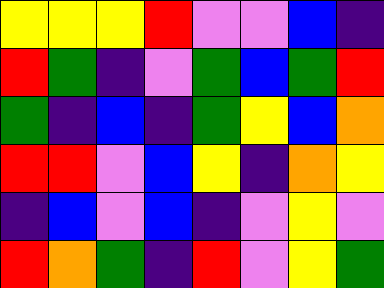[["yellow", "yellow", "yellow", "red", "violet", "violet", "blue", "indigo"], ["red", "green", "indigo", "violet", "green", "blue", "green", "red"], ["green", "indigo", "blue", "indigo", "green", "yellow", "blue", "orange"], ["red", "red", "violet", "blue", "yellow", "indigo", "orange", "yellow"], ["indigo", "blue", "violet", "blue", "indigo", "violet", "yellow", "violet"], ["red", "orange", "green", "indigo", "red", "violet", "yellow", "green"]]